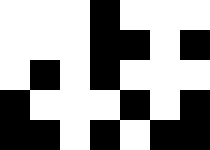[["white", "white", "white", "black", "white", "white", "white"], ["white", "white", "white", "black", "black", "white", "black"], ["white", "black", "white", "black", "white", "white", "white"], ["black", "white", "white", "white", "black", "white", "black"], ["black", "black", "white", "black", "white", "black", "black"]]